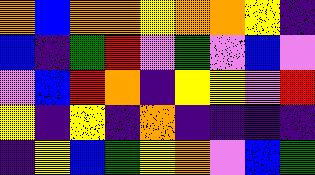[["orange", "blue", "orange", "orange", "yellow", "orange", "orange", "yellow", "indigo"], ["blue", "indigo", "green", "red", "violet", "green", "violet", "blue", "violet"], ["violet", "blue", "red", "orange", "indigo", "yellow", "yellow", "violet", "red"], ["yellow", "indigo", "yellow", "indigo", "orange", "indigo", "indigo", "indigo", "indigo"], ["indigo", "yellow", "blue", "green", "yellow", "orange", "violet", "blue", "green"]]